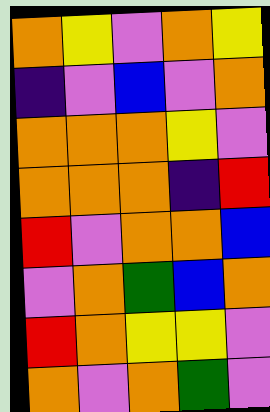[["orange", "yellow", "violet", "orange", "yellow"], ["indigo", "violet", "blue", "violet", "orange"], ["orange", "orange", "orange", "yellow", "violet"], ["orange", "orange", "orange", "indigo", "red"], ["red", "violet", "orange", "orange", "blue"], ["violet", "orange", "green", "blue", "orange"], ["red", "orange", "yellow", "yellow", "violet"], ["orange", "violet", "orange", "green", "violet"]]